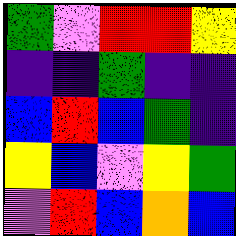[["green", "violet", "red", "red", "yellow"], ["indigo", "indigo", "green", "indigo", "indigo"], ["blue", "red", "blue", "green", "indigo"], ["yellow", "blue", "violet", "yellow", "green"], ["violet", "red", "blue", "orange", "blue"]]